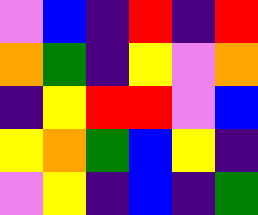[["violet", "blue", "indigo", "red", "indigo", "red"], ["orange", "green", "indigo", "yellow", "violet", "orange"], ["indigo", "yellow", "red", "red", "violet", "blue"], ["yellow", "orange", "green", "blue", "yellow", "indigo"], ["violet", "yellow", "indigo", "blue", "indigo", "green"]]